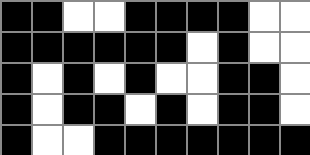[["black", "black", "white", "white", "black", "black", "black", "black", "white", "white"], ["black", "black", "black", "black", "black", "black", "white", "black", "white", "white"], ["black", "white", "black", "white", "black", "white", "white", "black", "black", "white"], ["black", "white", "black", "black", "white", "black", "white", "black", "black", "white"], ["black", "white", "white", "black", "black", "black", "black", "black", "black", "black"]]